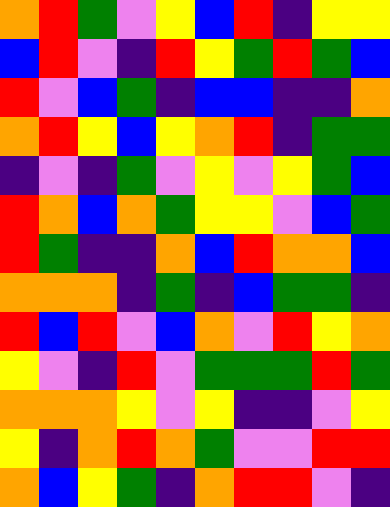[["orange", "red", "green", "violet", "yellow", "blue", "red", "indigo", "yellow", "yellow"], ["blue", "red", "violet", "indigo", "red", "yellow", "green", "red", "green", "blue"], ["red", "violet", "blue", "green", "indigo", "blue", "blue", "indigo", "indigo", "orange"], ["orange", "red", "yellow", "blue", "yellow", "orange", "red", "indigo", "green", "green"], ["indigo", "violet", "indigo", "green", "violet", "yellow", "violet", "yellow", "green", "blue"], ["red", "orange", "blue", "orange", "green", "yellow", "yellow", "violet", "blue", "green"], ["red", "green", "indigo", "indigo", "orange", "blue", "red", "orange", "orange", "blue"], ["orange", "orange", "orange", "indigo", "green", "indigo", "blue", "green", "green", "indigo"], ["red", "blue", "red", "violet", "blue", "orange", "violet", "red", "yellow", "orange"], ["yellow", "violet", "indigo", "red", "violet", "green", "green", "green", "red", "green"], ["orange", "orange", "orange", "yellow", "violet", "yellow", "indigo", "indigo", "violet", "yellow"], ["yellow", "indigo", "orange", "red", "orange", "green", "violet", "violet", "red", "red"], ["orange", "blue", "yellow", "green", "indigo", "orange", "red", "red", "violet", "indigo"]]